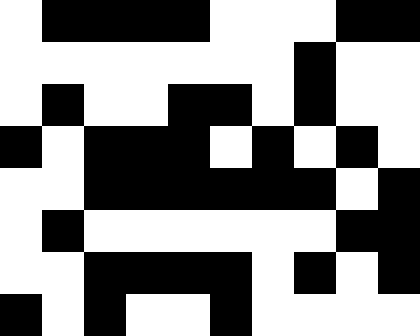[["white", "black", "black", "black", "black", "white", "white", "white", "black", "black"], ["white", "white", "white", "white", "white", "white", "white", "black", "white", "white"], ["white", "black", "white", "white", "black", "black", "white", "black", "white", "white"], ["black", "white", "black", "black", "black", "white", "black", "white", "black", "white"], ["white", "white", "black", "black", "black", "black", "black", "black", "white", "black"], ["white", "black", "white", "white", "white", "white", "white", "white", "black", "black"], ["white", "white", "black", "black", "black", "black", "white", "black", "white", "black"], ["black", "white", "black", "white", "white", "black", "white", "white", "white", "white"]]